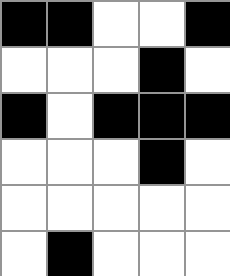[["black", "black", "white", "white", "black"], ["white", "white", "white", "black", "white"], ["black", "white", "black", "black", "black"], ["white", "white", "white", "black", "white"], ["white", "white", "white", "white", "white"], ["white", "black", "white", "white", "white"]]